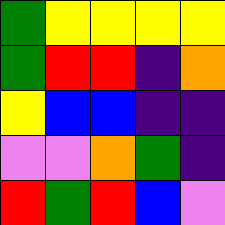[["green", "yellow", "yellow", "yellow", "yellow"], ["green", "red", "red", "indigo", "orange"], ["yellow", "blue", "blue", "indigo", "indigo"], ["violet", "violet", "orange", "green", "indigo"], ["red", "green", "red", "blue", "violet"]]